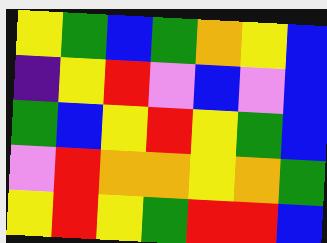[["yellow", "green", "blue", "green", "orange", "yellow", "blue"], ["indigo", "yellow", "red", "violet", "blue", "violet", "blue"], ["green", "blue", "yellow", "red", "yellow", "green", "blue"], ["violet", "red", "orange", "orange", "yellow", "orange", "green"], ["yellow", "red", "yellow", "green", "red", "red", "blue"]]